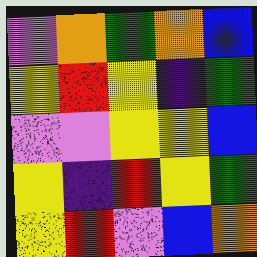[["violet", "orange", "green", "orange", "blue"], ["yellow", "red", "yellow", "indigo", "green"], ["violet", "violet", "yellow", "yellow", "blue"], ["yellow", "indigo", "red", "yellow", "green"], ["yellow", "red", "violet", "blue", "orange"]]